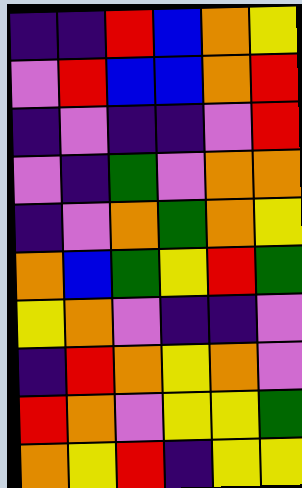[["indigo", "indigo", "red", "blue", "orange", "yellow"], ["violet", "red", "blue", "blue", "orange", "red"], ["indigo", "violet", "indigo", "indigo", "violet", "red"], ["violet", "indigo", "green", "violet", "orange", "orange"], ["indigo", "violet", "orange", "green", "orange", "yellow"], ["orange", "blue", "green", "yellow", "red", "green"], ["yellow", "orange", "violet", "indigo", "indigo", "violet"], ["indigo", "red", "orange", "yellow", "orange", "violet"], ["red", "orange", "violet", "yellow", "yellow", "green"], ["orange", "yellow", "red", "indigo", "yellow", "yellow"]]